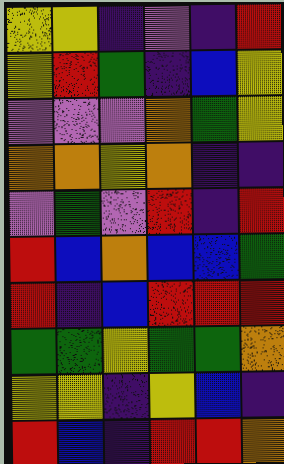[["yellow", "yellow", "indigo", "violet", "indigo", "red"], ["yellow", "red", "green", "indigo", "blue", "yellow"], ["violet", "violet", "violet", "orange", "green", "yellow"], ["orange", "orange", "yellow", "orange", "indigo", "indigo"], ["violet", "green", "violet", "red", "indigo", "red"], ["red", "blue", "orange", "blue", "blue", "green"], ["red", "indigo", "blue", "red", "red", "red"], ["green", "green", "yellow", "green", "green", "orange"], ["yellow", "yellow", "indigo", "yellow", "blue", "indigo"], ["red", "blue", "indigo", "red", "red", "orange"]]